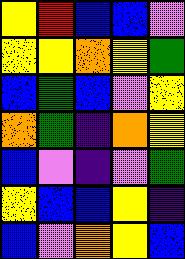[["yellow", "red", "blue", "blue", "violet"], ["yellow", "yellow", "orange", "yellow", "green"], ["blue", "green", "blue", "violet", "yellow"], ["orange", "green", "indigo", "orange", "yellow"], ["blue", "violet", "indigo", "violet", "green"], ["yellow", "blue", "blue", "yellow", "indigo"], ["blue", "violet", "orange", "yellow", "blue"]]